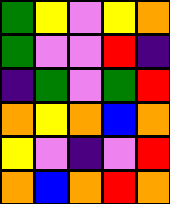[["green", "yellow", "violet", "yellow", "orange"], ["green", "violet", "violet", "red", "indigo"], ["indigo", "green", "violet", "green", "red"], ["orange", "yellow", "orange", "blue", "orange"], ["yellow", "violet", "indigo", "violet", "red"], ["orange", "blue", "orange", "red", "orange"]]